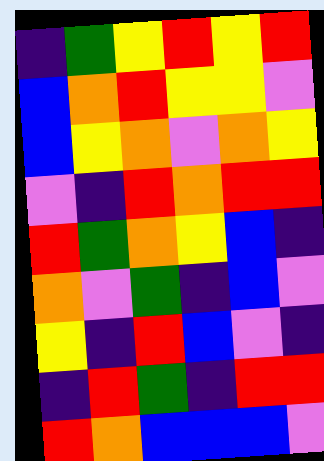[["indigo", "green", "yellow", "red", "yellow", "red"], ["blue", "orange", "red", "yellow", "yellow", "violet"], ["blue", "yellow", "orange", "violet", "orange", "yellow"], ["violet", "indigo", "red", "orange", "red", "red"], ["red", "green", "orange", "yellow", "blue", "indigo"], ["orange", "violet", "green", "indigo", "blue", "violet"], ["yellow", "indigo", "red", "blue", "violet", "indigo"], ["indigo", "red", "green", "indigo", "red", "red"], ["red", "orange", "blue", "blue", "blue", "violet"]]